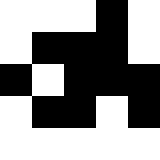[["white", "white", "white", "black", "white"], ["white", "black", "black", "black", "white"], ["black", "white", "black", "black", "black"], ["white", "black", "black", "white", "black"], ["white", "white", "white", "white", "white"]]